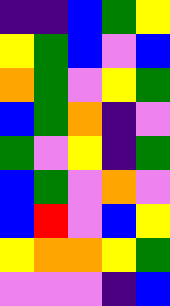[["indigo", "indigo", "blue", "green", "yellow"], ["yellow", "green", "blue", "violet", "blue"], ["orange", "green", "violet", "yellow", "green"], ["blue", "green", "orange", "indigo", "violet"], ["green", "violet", "yellow", "indigo", "green"], ["blue", "green", "violet", "orange", "violet"], ["blue", "red", "violet", "blue", "yellow"], ["yellow", "orange", "orange", "yellow", "green"], ["violet", "violet", "violet", "indigo", "blue"]]